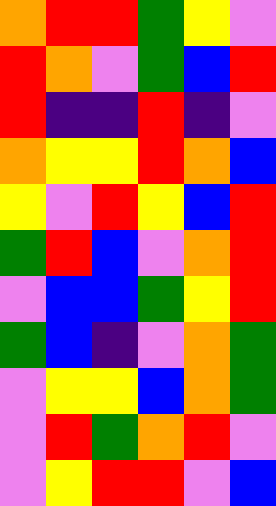[["orange", "red", "red", "green", "yellow", "violet"], ["red", "orange", "violet", "green", "blue", "red"], ["red", "indigo", "indigo", "red", "indigo", "violet"], ["orange", "yellow", "yellow", "red", "orange", "blue"], ["yellow", "violet", "red", "yellow", "blue", "red"], ["green", "red", "blue", "violet", "orange", "red"], ["violet", "blue", "blue", "green", "yellow", "red"], ["green", "blue", "indigo", "violet", "orange", "green"], ["violet", "yellow", "yellow", "blue", "orange", "green"], ["violet", "red", "green", "orange", "red", "violet"], ["violet", "yellow", "red", "red", "violet", "blue"]]